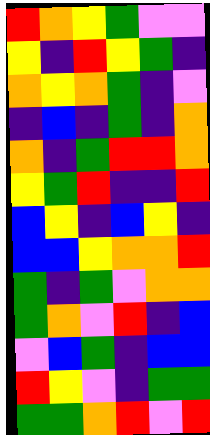[["red", "orange", "yellow", "green", "violet", "violet"], ["yellow", "indigo", "red", "yellow", "green", "indigo"], ["orange", "yellow", "orange", "green", "indigo", "violet"], ["indigo", "blue", "indigo", "green", "indigo", "orange"], ["orange", "indigo", "green", "red", "red", "orange"], ["yellow", "green", "red", "indigo", "indigo", "red"], ["blue", "yellow", "indigo", "blue", "yellow", "indigo"], ["blue", "blue", "yellow", "orange", "orange", "red"], ["green", "indigo", "green", "violet", "orange", "orange"], ["green", "orange", "violet", "red", "indigo", "blue"], ["violet", "blue", "green", "indigo", "blue", "blue"], ["red", "yellow", "violet", "indigo", "green", "green"], ["green", "green", "orange", "red", "violet", "red"]]